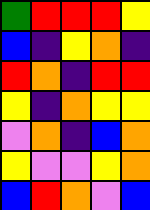[["green", "red", "red", "red", "yellow"], ["blue", "indigo", "yellow", "orange", "indigo"], ["red", "orange", "indigo", "red", "red"], ["yellow", "indigo", "orange", "yellow", "yellow"], ["violet", "orange", "indigo", "blue", "orange"], ["yellow", "violet", "violet", "yellow", "orange"], ["blue", "red", "orange", "violet", "blue"]]